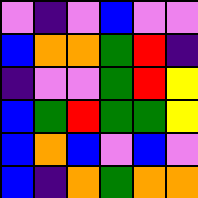[["violet", "indigo", "violet", "blue", "violet", "violet"], ["blue", "orange", "orange", "green", "red", "indigo"], ["indigo", "violet", "violet", "green", "red", "yellow"], ["blue", "green", "red", "green", "green", "yellow"], ["blue", "orange", "blue", "violet", "blue", "violet"], ["blue", "indigo", "orange", "green", "orange", "orange"]]